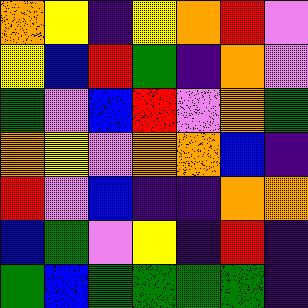[["orange", "yellow", "indigo", "yellow", "orange", "red", "violet"], ["yellow", "blue", "red", "green", "indigo", "orange", "violet"], ["green", "violet", "blue", "red", "violet", "orange", "green"], ["orange", "yellow", "violet", "orange", "orange", "blue", "indigo"], ["red", "violet", "blue", "indigo", "indigo", "orange", "orange"], ["blue", "green", "violet", "yellow", "indigo", "red", "indigo"], ["green", "blue", "green", "green", "green", "green", "indigo"]]